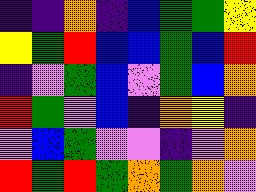[["indigo", "indigo", "orange", "indigo", "blue", "green", "green", "yellow"], ["yellow", "green", "red", "blue", "blue", "green", "blue", "red"], ["indigo", "violet", "green", "blue", "violet", "green", "blue", "orange"], ["red", "green", "violet", "blue", "indigo", "orange", "yellow", "indigo"], ["violet", "blue", "green", "violet", "violet", "indigo", "violet", "orange"], ["red", "green", "red", "green", "orange", "green", "orange", "violet"]]